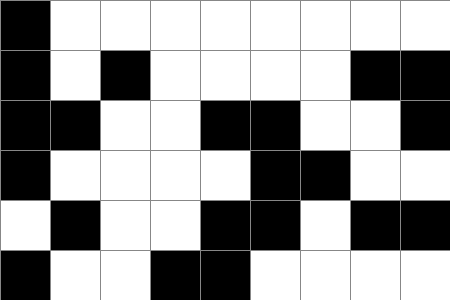[["black", "white", "white", "white", "white", "white", "white", "white", "white"], ["black", "white", "black", "white", "white", "white", "white", "black", "black"], ["black", "black", "white", "white", "black", "black", "white", "white", "black"], ["black", "white", "white", "white", "white", "black", "black", "white", "white"], ["white", "black", "white", "white", "black", "black", "white", "black", "black"], ["black", "white", "white", "black", "black", "white", "white", "white", "white"]]